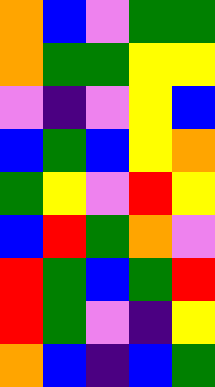[["orange", "blue", "violet", "green", "green"], ["orange", "green", "green", "yellow", "yellow"], ["violet", "indigo", "violet", "yellow", "blue"], ["blue", "green", "blue", "yellow", "orange"], ["green", "yellow", "violet", "red", "yellow"], ["blue", "red", "green", "orange", "violet"], ["red", "green", "blue", "green", "red"], ["red", "green", "violet", "indigo", "yellow"], ["orange", "blue", "indigo", "blue", "green"]]